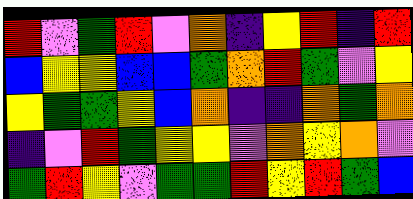[["red", "violet", "green", "red", "violet", "orange", "indigo", "yellow", "red", "indigo", "red"], ["blue", "yellow", "yellow", "blue", "blue", "green", "orange", "red", "green", "violet", "yellow"], ["yellow", "green", "green", "yellow", "blue", "orange", "indigo", "indigo", "orange", "green", "orange"], ["indigo", "violet", "red", "green", "yellow", "yellow", "violet", "orange", "yellow", "orange", "violet"], ["green", "red", "yellow", "violet", "green", "green", "red", "yellow", "red", "green", "blue"]]